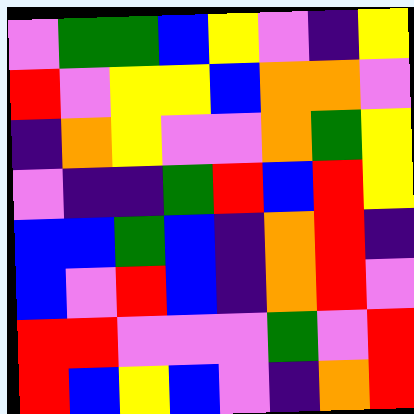[["violet", "green", "green", "blue", "yellow", "violet", "indigo", "yellow"], ["red", "violet", "yellow", "yellow", "blue", "orange", "orange", "violet"], ["indigo", "orange", "yellow", "violet", "violet", "orange", "green", "yellow"], ["violet", "indigo", "indigo", "green", "red", "blue", "red", "yellow"], ["blue", "blue", "green", "blue", "indigo", "orange", "red", "indigo"], ["blue", "violet", "red", "blue", "indigo", "orange", "red", "violet"], ["red", "red", "violet", "violet", "violet", "green", "violet", "red"], ["red", "blue", "yellow", "blue", "violet", "indigo", "orange", "red"]]